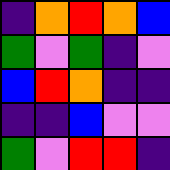[["indigo", "orange", "red", "orange", "blue"], ["green", "violet", "green", "indigo", "violet"], ["blue", "red", "orange", "indigo", "indigo"], ["indigo", "indigo", "blue", "violet", "violet"], ["green", "violet", "red", "red", "indigo"]]